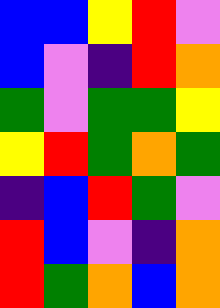[["blue", "blue", "yellow", "red", "violet"], ["blue", "violet", "indigo", "red", "orange"], ["green", "violet", "green", "green", "yellow"], ["yellow", "red", "green", "orange", "green"], ["indigo", "blue", "red", "green", "violet"], ["red", "blue", "violet", "indigo", "orange"], ["red", "green", "orange", "blue", "orange"]]